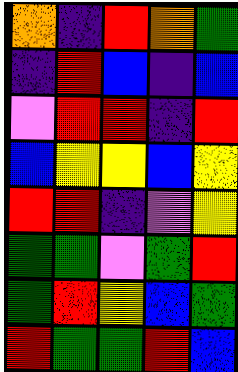[["orange", "indigo", "red", "orange", "green"], ["indigo", "red", "blue", "indigo", "blue"], ["violet", "red", "red", "indigo", "red"], ["blue", "yellow", "yellow", "blue", "yellow"], ["red", "red", "indigo", "violet", "yellow"], ["green", "green", "violet", "green", "red"], ["green", "red", "yellow", "blue", "green"], ["red", "green", "green", "red", "blue"]]